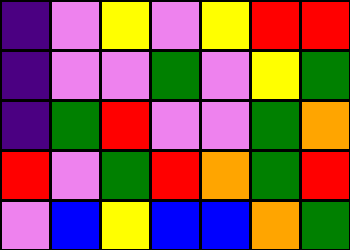[["indigo", "violet", "yellow", "violet", "yellow", "red", "red"], ["indigo", "violet", "violet", "green", "violet", "yellow", "green"], ["indigo", "green", "red", "violet", "violet", "green", "orange"], ["red", "violet", "green", "red", "orange", "green", "red"], ["violet", "blue", "yellow", "blue", "blue", "orange", "green"]]